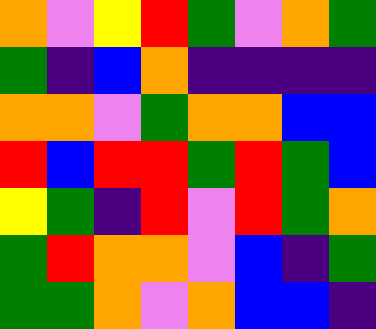[["orange", "violet", "yellow", "red", "green", "violet", "orange", "green"], ["green", "indigo", "blue", "orange", "indigo", "indigo", "indigo", "indigo"], ["orange", "orange", "violet", "green", "orange", "orange", "blue", "blue"], ["red", "blue", "red", "red", "green", "red", "green", "blue"], ["yellow", "green", "indigo", "red", "violet", "red", "green", "orange"], ["green", "red", "orange", "orange", "violet", "blue", "indigo", "green"], ["green", "green", "orange", "violet", "orange", "blue", "blue", "indigo"]]